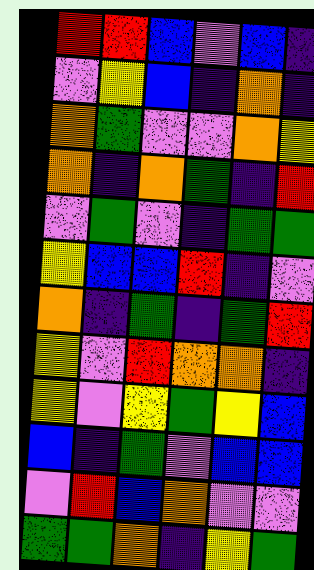[["red", "red", "blue", "violet", "blue", "indigo"], ["violet", "yellow", "blue", "indigo", "orange", "indigo"], ["orange", "green", "violet", "violet", "orange", "yellow"], ["orange", "indigo", "orange", "green", "indigo", "red"], ["violet", "green", "violet", "indigo", "green", "green"], ["yellow", "blue", "blue", "red", "indigo", "violet"], ["orange", "indigo", "green", "indigo", "green", "red"], ["yellow", "violet", "red", "orange", "orange", "indigo"], ["yellow", "violet", "yellow", "green", "yellow", "blue"], ["blue", "indigo", "green", "violet", "blue", "blue"], ["violet", "red", "blue", "orange", "violet", "violet"], ["green", "green", "orange", "indigo", "yellow", "green"]]